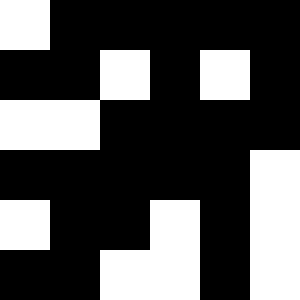[["white", "black", "black", "black", "black", "black"], ["black", "black", "white", "black", "white", "black"], ["white", "white", "black", "black", "black", "black"], ["black", "black", "black", "black", "black", "white"], ["white", "black", "black", "white", "black", "white"], ["black", "black", "white", "white", "black", "white"]]